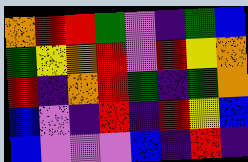[["orange", "red", "red", "green", "violet", "indigo", "green", "blue"], ["green", "yellow", "orange", "red", "violet", "red", "yellow", "orange"], ["red", "indigo", "orange", "red", "green", "indigo", "green", "orange"], ["blue", "violet", "indigo", "red", "indigo", "red", "yellow", "blue"], ["blue", "violet", "violet", "violet", "blue", "indigo", "red", "indigo"]]